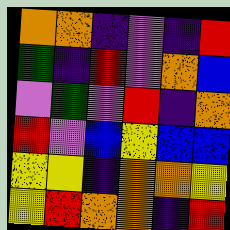[["orange", "orange", "indigo", "violet", "indigo", "red"], ["green", "indigo", "red", "violet", "orange", "blue"], ["violet", "green", "violet", "red", "indigo", "orange"], ["red", "violet", "blue", "yellow", "blue", "blue"], ["yellow", "yellow", "indigo", "orange", "orange", "yellow"], ["yellow", "red", "orange", "orange", "indigo", "red"]]